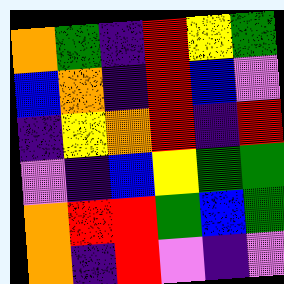[["orange", "green", "indigo", "red", "yellow", "green"], ["blue", "orange", "indigo", "red", "blue", "violet"], ["indigo", "yellow", "orange", "red", "indigo", "red"], ["violet", "indigo", "blue", "yellow", "green", "green"], ["orange", "red", "red", "green", "blue", "green"], ["orange", "indigo", "red", "violet", "indigo", "violet"]]